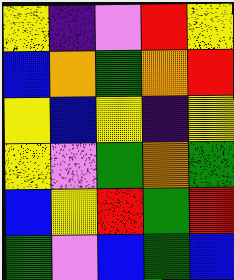[["yellow", "indigo", "violet", "red", "yellow"], ["blue", "orange", "green", "orange", "red"], ["yellow", "blue", "yellow", "indigo", "yellow"], ["yellow", "violet", "green", "orange", "green"], ["blue", "yellow", "red", "green", "red"], ["green", "violet", "blue", "green", "blue"]]